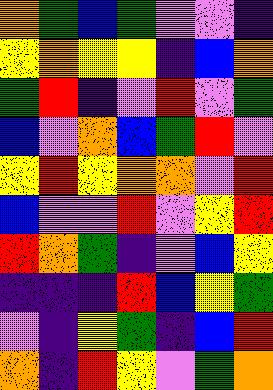[["orange", "green", "blue", "green", "violet", "violet", "indigo"], ["yellow", "orange", "yellow", "yellow", "indigo", "blue", "orange"], ["green", "red", "indigo", "violet", "red", "violet", "green"], ["blue", "violet", "orange", "blue", "green", "red", "violet"], ["yellow", "red", "yellow", "orange", "orange", "violet", "red"], ["blue", "violet", "violet", "red", "violet", "yellow", "red"], ["red", "orange", "green", "indigo", "violet", "blue", "yellow"], ["indigo", "indigo", "indigo", "red", "blue", "yellow", "green"], ["violet", "indigo", "yellow", "green", "indigo", "blue", "red"], ["orange", "indigo", "red", "yellow", "violet", "green", "orange"]]